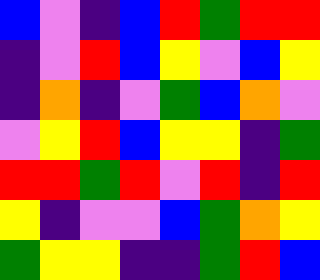[["blue", "violet", "indigo", "blue", "red", "green", "red", "red"], ["indigo", "violet", "red", "blue", "yellow", "violet", "blue", "yellow"], ["indigo", "orange", "indigo", "violet", "green", "blue", "orange", "violet"], ["violet", "yellow", "red", "blue", "yellow", "yellow", "indigo", "green"], ["red", "red", "green", "red", "violet", "red", "indigo", "red"], ["yellow", "indigo", "violet", "violet", "blue", "green", "orange", "yellow"], ["green", "yellow", "yellow", "indigo", "indigo", "green", "red", "blue"]]